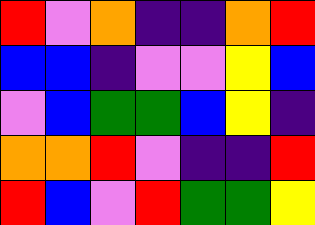[["red", "violet", "orange", "indigo", "indigo", "orange", "red"], ["blue", "blue", "indigo", "violet", "violet", "yellow", "blue"], ["violet", "blue", "green", "green", "blue", "yellow", "indigo"], ["orange", "orange", "red", "violet", "indigo", "indigo", "red"], ["red", "blue", "violet", "red", "green", "green", "yellow"]]